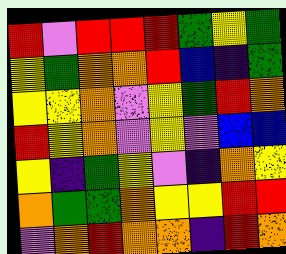[["red", "violet", "red", "red", "red", "green", "yellow", "green"], ["yellow", "green", "orange", "orange", "red", "blue", "indigo", "green"], ["yellow", "yellow", "orange", "violet", "yellow", "green", "red", "orange"], ["red", "yellow", "orange", "violet", "yellow", "violet", "blue", "blue"], ["yellow", "indigo", "green", "yellow", "violet", "indigo", "orange", "yellow"], ["orange", "green", "green", "orange", "yellow", "yellow", "red", "red"], ["violet", "orange", "red", "orange", "orange", "indigo", "red", "orange"]]